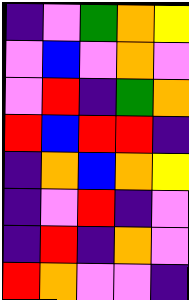[["indigo", "violet", "green", "orange", "yellow"], ["violet", "blue", "violet", "orange", "violet"], ["violet", "red", "indigo", "green", "orange"], ["red", "blue", "red", "red", "indigo"], ["indigo", "orange", "blue", "orange", "yellow"], ["indigo", "violet", "red", "indigo", "violet"], ["indigo", "red", "indigo", "orange", "violet"], ["red", "orange", "violet", "violet", "indigo"]]